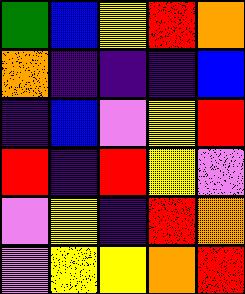[["green", "blue", "yellow", "red", "orange"], ["orange", "indigo", "indigo", "indigo", "blue"], ["indigo", "blue", "violet", "yellow", "red"], ["red", "indigo", "red", "yellow", "violet"], ["violet", "yellow", "indigo", "red", "orange"], ["violet", "yellow", "yellow", "orange", "red"]]